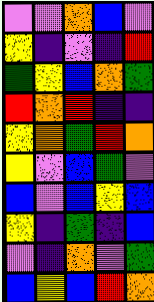[["violet", "violet", "orange", "blue", "violet"], ["yellow", "indigo", "violet", "indigo", "red"], ["green", "yellow", "blue", "orange", "green"], ["red", "orange", "red", "indigo", "indigo"], ["yellow", "orange", "green", "red", "orange"], ["yellow", "violet", "blue", "green", "violet"], ["blue", "violet", "blue", "yellow", "blue"], ["yellow", "indigo", "green", "indigo", "blue"], ["violet", "indigo", "orange", "violet", "green"], ["blue", "yellow", "blue", "red", "orange"]]